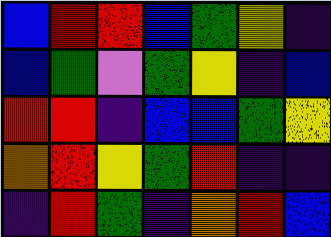[["blue", "red", "red", "blue", "green", "yellow", "indigo"], ["blue", "green", "violet", "green", "yellow", "indigo", "blue"], ["red", "red", "indigo", "blue", "blue", "green", "yellow"], ["orange", "red", "yellow", "green", "red", "indigo", "indigo"], ["indigo", "red", "green", "indigo", "orange", "red", "blue"]]